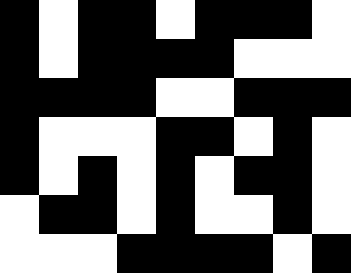[["black", "white", "black", "black", "white", "black", "black", "black", "white"], ["black", "white", "black", "black", "black", "black", "white", "white", "white"], ["black", "black", "black", "black", "white", "white", "black", "black", "black"], ["black", "white", "white", "white", "black", "black", "white", "black", "white"], ["black", "white", "black", "white", "black", "white", "black", "black", "white"], ["white", "black", "black", "white", "black", "white", "white", "black", "white"], ["white", "white", "white", "black", "black", "black", "black", "white", "black"]]